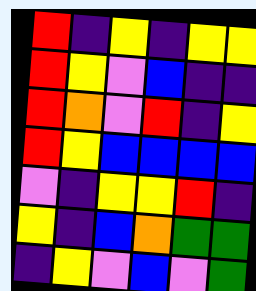[["red", "indigo", "yellow", "indigo", "yellow", "yellow"], ["red", "yellow", "violet", "blue", "indigo", "indigo"], ["red", "orange", "violet", "red", "indigo", "yellow"], ["red", "yellow", "blue", "blue", "blue", "blue"], ["violet", "indigo", "yellow", "yellow", "red", "indigo"], ["yellow", "indigo", "blue", "orange", "green", "green"], ["indigo", "yellow", "violet", "blue", "violet", "green"]]